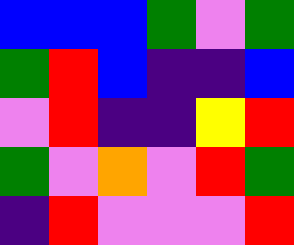[["blue", "blue", "blue", "green", "violet", "green"], ["green", "red", "blue", "indigo", "indigo", "blue"], ["violet", "red", "indigo", "indigo", "yellow", "red"], ["green", "violet", "orange", "violet", "red", "green"], ["indigo", "red", "violet", "violet", "violet", "red"]]